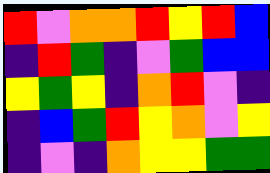[["red", "violet", "orange", "orange", "red", "yellow", "red", "blue"], ["indigo", "red", "green", "indigo", "violet", "green", "blue", "blue"], ["yellow", "green", "yellow", "indigo", "orange", "red", "violet", "indigo"], ["indigo", "blue", "green", "red", "yellow", "orange", "violet", "yellow"], ["indigo", "violet", "indigo", "orange", "yellow", "yellow", "green", "green"]]